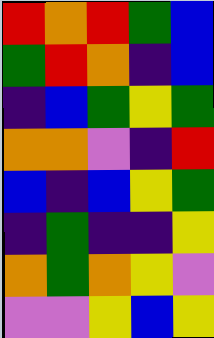[["red", "orange", "red", "green", "blue"], ["green", "red", "orange", "indigo", "blue"], ["indigo", "blue", "green", "yellow", "green"], ["orange", "orange", "violet", "indigo", "red"], ["blue", "indigo", "blue", "yellow", "green"], ["indigo", "green", "indigo", "indigo", "yellow"], ["orange", "green", "orange", "yellow", "violet"], ["violet", "violet", "yellow", "blue", "yellow"]]